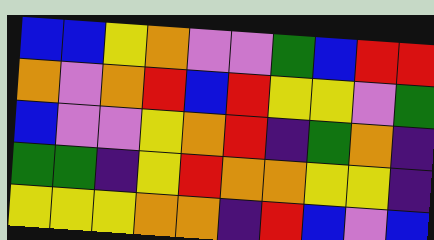[["blue", "blue", "yellow", "orange", "violet", "violet", "green", "blue", "red", "red"], ["orange", "violet", "orange", "red", "blue", "red", "yellow", "yellow", "violet", "green"], ["blue", "violet", "violet", "yellow", "orange", "red", "indigo", "green", "orange", "indigo"], ["green", "green", "indigo", "yellow", "red", "orange", "orange", "yellow", "yellow", "indigo"], ["yellow", "yellow", "yellow", "orange", "orange", "indigo", "red", "blue", "violet", "blue"]]